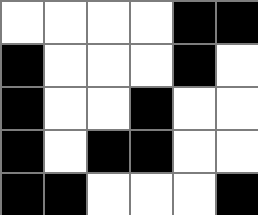[["white", "white", "white", "white", "black", "black"], ["black", "white", "white", "white", "black", "white"], ["black", "white", "white", "black", "white", "white"], ["black", "white", "black", "black", "white", "white"], ["black", "black", "white", "white", "white", "black"]]